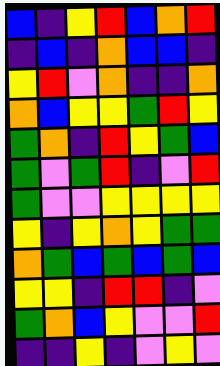[["blue", "indigo", "yellow", "red", "blue", "orange", "red"], ["indigo", "blue", "indigo", "orange", "blue", "blue", "indigo"], ["yellow", "red", "violet", "orange", "indigo", "indigo", "orange"], ["orange", "blue", "yellow", "yellow", "green", "red", "yellow"], ["green", "orange", "indigo", "red", "yellow", "green", "blue"], ["green", "violet", "green", "red", "indigo", "violet", "red"], ["green", "violet", "violet", "yellow", "yellow", "yellow", "yellow"], ["yellow", "indigo", "yellow", "orange", "yellow", "green", "green"], ["orange", "green", "blue", "green", "blue", "green", "blue"], ["yellow", "yellow", "indigo", "red", "red", "indigo", "violet"], ["green", "orange", "blue", "yellow", "violet", "violet", "red"], ["indigo", "indigo", "yellow", "indigo", "violet", "yellow", "violet"]]